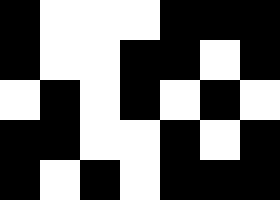[["black", "white", "white", "white", "black", "black", "black"], ["black", "white", "white", "black", "black", "white", "black"], ["white", "black", "white", "black", "white", "black", "white"], ["black", "black", "white", "white", "black", "white", "black"], ["black", "white", "black", "white", "black", "black", "black"]]